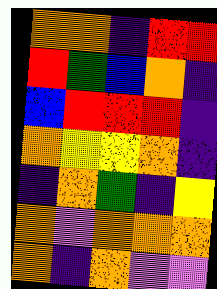[["orange", "orange", "indigo", "red", "red"], ["red", "green", "blue", "orange", "indigo"], ["blue", "red", "red", "red", "indigo"], ["orange", "yellow", "yellow", "orange", "indigo"], ["indigo", "orange", "green", "indigo", "yellow"], ["orange", "violet", "orange", "orange", "orange"], ["orange", "indigo", "orange", "violet", "violet"]]